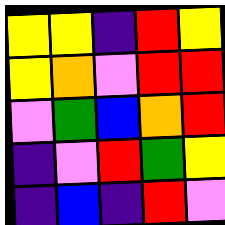[["yellow", "yellow", "indigo", "red", "yellow"], ["yellow", "orange", "violet", "red", "red"], ["violet", "green", "blue", "orange", "red"], ["indigo", "violet", "red", "green", "yellow"], ["indigo", "blue", "indigo", "red", "violet"]]